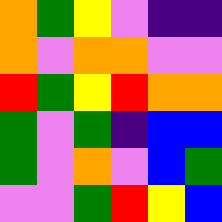[["orange", "green", "yellow", "violet", "indigo", "indigo"], ["orange", "violet", "orange", "orange", "violet", "violet"], ["red", "green", "yellow", "red", "orange", "orange"], ["green", "violet", "green", "indigo", "blue", "blue"], ["green", "violet", "orange", "violet", "blue", "green"], ["violet", "violet", "green", "red", "yellow", "blue"]]